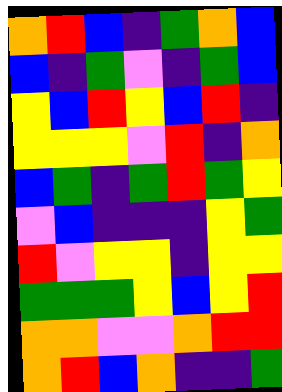[["orange", "red", "blue", "indigo", "green", "orange", "blue"], ["blue", "indigo", "green", "violet", "indigo", "green", "blue"], ["yellow", "blue", "red", "yellow", "blue", "red", "indigo"], ["yellow", "yellow", "yellow", "violet", "red", "indigo", "orange"], ["blue", "green", "indigo", "green", "red", "green", "yellow"], ["violet", "blue", "indigo", "indigo", "indigo", "yellow", "green"], ["red", "violet", "yellow", "yellow", "indigo", "yellow", "yellow"], ["green", "green", "green", "yellow", "blue", "yellow", "red"], ["orange", "orange", "violet", "violet", "orange", "red", "red"], ["orange", "red", "blue", "orange", "indigo", "indigo", "green"]]